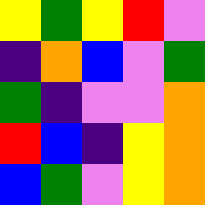[["yellow", "green", "yellow", "red", "violet"], ["indigo", "orange", "blue", "violet", "green"], ["green", "indigo", "violet", "violet", "orange"], ["red", "blue", "indigo", "yellow", "orange"], ["blue", "green", "violet", "yellow", "orange"]]